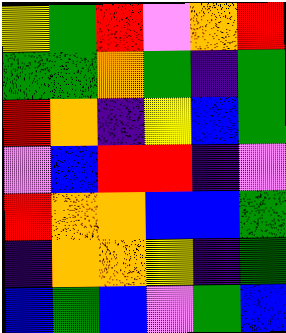[["yellow", "green", "red", "violet", "orange", "red"], ["green", "green", "orange", "green", "indigo", "green"], ["red", "orange", "indigo", "yellow", "blue", "green"], ["violet", "blue", "red", "red", "indigo", "violet"], ["red", "orange", "orange", "blue", "blue", "green"], ["indigo", "orange", "orange", "yellow", "indigo", "green"], ["blue", "green", "blue", "violet", "green", "blue"]]